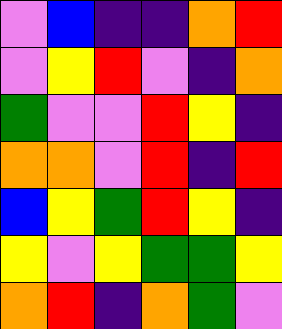[["violet", "blue", "indigo", "indigo", "orange", "red"], ["violet", "yellow", "red", "violet", "indigo", "orange"], ["green", "violet", "violet", "red", "yellow", "indigo"], ["orange", "orange", "violet", "red", "indigo", "red"], ["blue", "yellow", "green", "red", "yellow", "indigo"], ["yellow", "violet", "yellow", "green", "green", "yellow"], ["orange", "red", "indigo", "orange", "green", "violet"]]